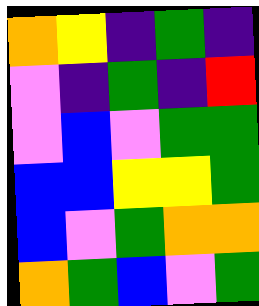[["orange", "yellow", "indigo", "green", "indigo"], ["violet", "indigo", "green", "indigo", "red"], ["violet", "blue", "violet", "green", "green"], ["blue", "blue", "yellow", "yellow", "green"], ["blue", "violet", "green", "orange", "orange"], ["orange", "green", "blue", "violet", "green"]]